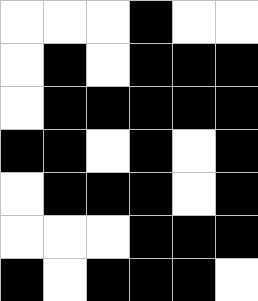[["white", "white", "white", "black", "white", "white"], ["white", "black", "white", "black", "black", "black"], ["white", "black", "black", "black", "black", "black"], ["black", "black", "white", "black", "white", "black"], ["white", "black", "black", "black", "white", "black"], ["white", "white", "white", "black", "black", "black"], ["black", "white", "black", "black", "black", "white"]]